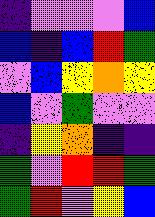[["indigo", "violet", "violet", "violet", "blue"], ["blue", "indigo", "blue", "red", "green"], ["violet", "blue", "yellow", "orange", "yellow"], ["blue", "violet", "green", "violet", "violet"], ["indigo", "yellow", "orange", "indigo", "indigo"], ["green", "violet", "red", "red", "green"], ["green", "red", "violet", "yellow", "blue"]]